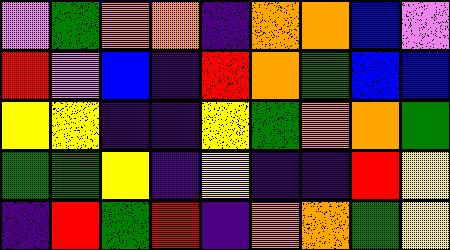[["violet", "green", "orange", "orange", "indigo", "orange", "orange", "blue", "violet"], ["red", "violet", "blue", "indigo", "red", "orange", "green", "blue", "blue"], ["yellow", "yellow", "indigo", "indigo", "yellow", "green", "orange", "orange", "green"], ["green", "green", "yellow", "indigo", "yellow", "indigo", "indigo", "red", "yellow"], ["indigo", "red", "green", "red", "indigo", "orange", "orange", "green", "yellow"]]